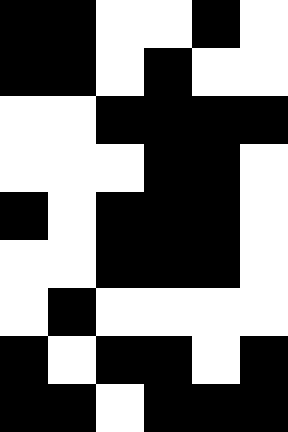[["black", "black", "white", "white", "black", "white"], ["black", "black", "white", "black", "white", "white"], ["white", "white", "black", "black", "black", "black"], ["white", "white", "white", "black", "black", "white"], ["black", "white", "black", "black", "black", "white"], ["white", "white", "black", "black", "black", "white"], ["white", "black", "white", "white", "white", "white"], ["black", "white", "black", "black", "white", "black"], ["black", "black", "white", "black", "black", "black"]]